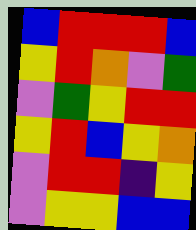[["blue", "red", "red", "red", "blue"], ["yellow", "red", "orange", "violet", "green"], ["violet", "green", "yellow", "red", "red"], ["yellow", "red", "blue", "yellow", "orange"], ["violet", "red", "red", "indigo", "yellow"], ["violet", "yellow", "yellow", "blue", "blue"]]